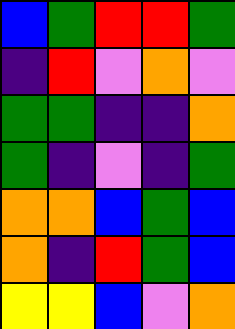[["blue", "green", "red", "red", "green"], ["indigo", "red", "violet", "orange", "violet"], ["green", "green", "indigo", "indigo", "orange"], ["green", "indigo", "violet", "indigo", "green"], ["orange", "orange", "blue", "green", "blue"], ["orange", "indigo", "red", "green", "blue"], ["yellow", "yellow", "blue", "violet", "orange"]]